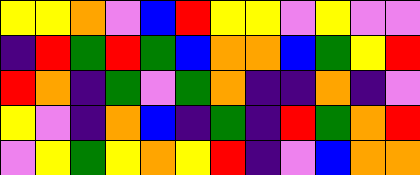[["yellow", "yellow", "orange", "violet", "blue", "red", "yellow", "yellow", "violet", "yellow", "violet", "violet"], ["indigo", "red", "green", "red", "green", "blue", "orange", "orange", "blue", "green", "yellow", "red"], ["red", "orange", "indigo", "green", "violet", "green", "orange", "indigo", "indigo", "orange", "indigo", "violet"], ["yellow", "violet", "indigo", "orange", "blue", "indigo", "green", "indigo", "red", "green", "orange", "red"], ["violet", "yellow", "green", "yellow", "orange", "yellow", "red", "indigo", "violet", "blue", "orange", "orange"]]